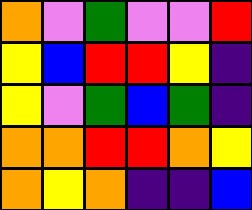[["orange", "violet", "green", "violet", "violet", "red"], ["yellow", "blue", "red", "red", "yellow", "indigo"], ["yellow", "violet", "green", "blue", "green", "indigo"], ["orange", "orange", "red", "red", "orange", "yellow"], ["orange", "yellow", "orange", "indigo", "indigo", "blue"]]